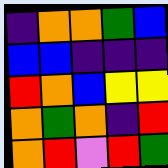[["indigo", "orange", "orange", "green", "blue"], ["blue", "blue", "indigo", "indigo", "indigo"], ["red", "orange", "blue", "yellow", "yellow"], ["orange", "green", "orange", "indigo", "red"], ["orange", "red", "violet", "red", "green"]]